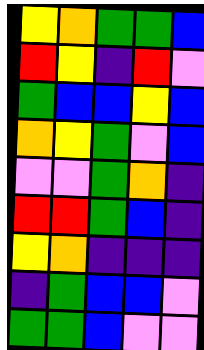[["yellow", "orange", "green", "green", "blue"], ["red", "yellow", "indigo", "red", "violet"], ["green", "blue", "blue", "yellow", "blue"], ["orange", "yellow", "green", "violet", "blue"], ["violet", "violet", "green", "orange", "indigo"], ["red", "red", "green", "blue", "indigo"], ["yellow", "orange", "indigo", "indigo", "indigo"], ["indigo", "green", "blue", "blue", "violet"], ["green", "green", "blue", "violet", "violet"]]